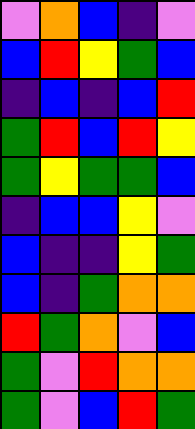[["violet", "orange", "blue", "indigo", "violet"], ["blue", "red", "yellow", "green", "blue"], ["indigo", "blue", "indigo", "blue", "red"], ["green", "red", "blue", "red", "yellow"], ["green", "yellow", "green", "green", "blue"], ["indigo", "blue", "blue", "yellow", "violet"], ["blue", "indigo", "indigo", "yellow", "green"], ["blue", "indigo", "green", "orange", "orange"], ["red", "green", "orange", "violet", "blue"], ["green", "violet", "red", "orange", "orange"], ["green", "violet", "blue", "red", "green"]]